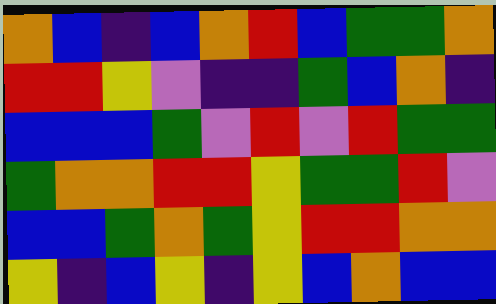[["orange", "blue", "indigo", "blue", "orange", "red", "blue", "green", "green", "orange"], ["red", "red", "yellow", "violet", "indigo", "indigo", "green", "blue", "orange", "indigo"], ["blue", "blue", "blue", "green", "violet", "red", "violet", "red", "green", "green"], ["green", "orange", "orange", "red", "red", "yellow", "green", "green", "red", "violet"], ["blue", "blue", "green", "orange", "green", "yellow", "red", "red", "orange", "orange"], ["yellow", "indigo", "blue", "yellow", "indigo", "yellow", "blue", "orange", "blue", "blue"]]